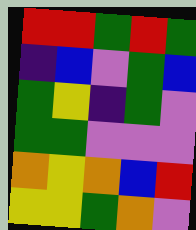[["red", "red", "green", "red", "green"], ["indigo", "blue", "violet", "green", "blue"], ["green", "yellow", "indigo", "green", "violet"], ["green", "green", "violet", "violet", "violet"], ["orange", "yellow", "orange", "blue", "red"], ["yellow", "yellow", "green", "orange", "violet"]]